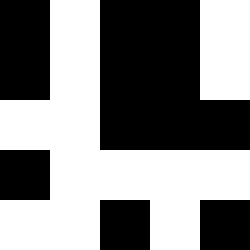[["black", "white", "black", "black", "white"], ["black", "white", "black", "black", "white"], ["white", "white", "black", "black", "black"], ["black", "white", "white", "white", "white"], ["white", "white", "black", "white", "black"]]